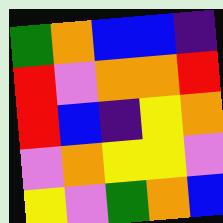[["green", "orange", "blue", "blue", "indigo"], ["red", "violet", "orange", "orange", "red"], ["red", "blue", "indigo", "yellow", "orange"], ["violet", "orange", "yellow", "yellow", "violet"], ["yellow", "violet", "green", "orange", "blue"]]